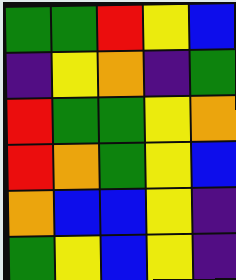[["green", "green", "red", "yellow", "blue"], ["indigo", "yellow", "orange", "indigo", "green"], ["red", "green", "green", "yellow", "orange"], ["red", "orange", "green", "yellow", "blue"], ["orange", "blue", "blue", "yellow", "indigo"], ["green", "yellow", "blue", "yellow", "indigo"]]